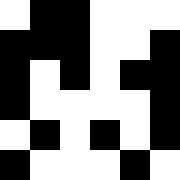[["white", "black", "black", "white", "white", "white"], ["black", "black", "black", "white", "white", "black"], ["black", "white", "black", "white", "black", "black"], ["black", "white", "white", "white", "white", "black"], ["white", "black", "white", "black", "white", "black"], ["black", "white", "white", "white", "black", "white"]]